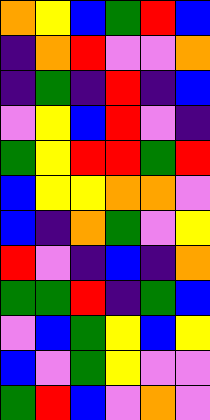[["orange", "yellow", "blue", "green", "red", "blue"], ["indigo", "orange", "red", "violet", "violet", "orange"], ["indigo", "green", "indigo", "red", "indigo", "blue"], ["violet", "yellow", "blue", "red", "violet", "indigo"], ["green", "yellow", "red", "red", "green", "red"], ["blue", "yellow", "yellow", "orange", "orange", "violet"], ["blue", "indigo", "orange", "green", "violet", "yellow"], ["red", "violet", "indigo", "blue", "indigo", "orange"], ["green", "green", "red", "indigo", "green", "blue"], ["violet", "blue", "green", "yellow", "blue", "yellow"], ["blue", "violet", "green", "yellow", "violet", "violet"], ["green", "red", "blue", "violet", "orange", "violet"]]